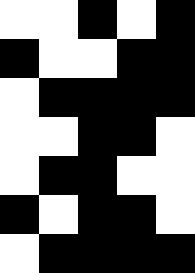[["white", "white", "black", "white", "black"], ["black", "white", "white", "black", "black"], ["white", "black", "black", "black", "black"], ["white", "white", "black", "black", "white"], ["white", "black", "black", "white", "white"], ["black", "white", "black", "black", "white"], ["white", "black", "black", "black", "black"]]